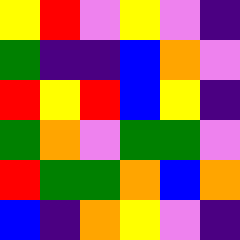[["yellow", "red", "violet", "yellow", "violet", "indigo"], ["green", "indigo", "indigo", "blue", "orange", "violet"], ["red", "yellow", "red", "blue", "yellow", "indigo"], ["green", "orange", "violet", "green", "green", "violet"], ["red", "green", "green", "orange", "blue", "orange"], ["blue", "indigo", "orange", "yellow", "violet", "indigo"]]